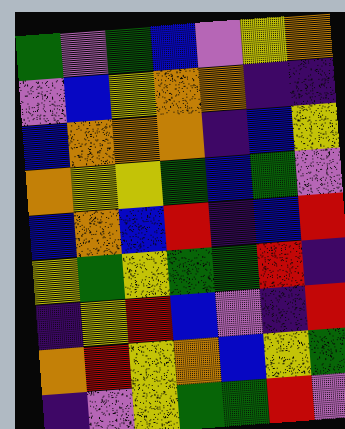[["green", "violet", "green", "blue", "violet", "yellow", "orange"], ["violet", "blue", "yellow", "orange", "orange", "indigo", "indigo"], ["blue", "orange", "orange", "orange", "indigo", "blue", "yellow"], ["orange", "yellow", "yellow", "green", "blue", "green", "violet"], ["blue", "orange", "blue", "red", "indigo", "blue", "red"], ["yellow", "green", "yellow", "green", "green", "red", "indigo"], ["indigo", "yellow", "red", "blue", "violet", "indigo", "red"], ["orange", "red", "yellow", "orange", "blue", "yellow", "green"], ["indigo", "violet", "yellow", "green", "green", "red", "violet"]]